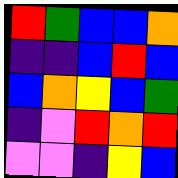[["red", "green", "blue", "blue", "orange"], ["indigo", "indigo", "blue", "red", "blue"], ["blue", "orange", "yellow", "blue", "green"], ["indigo", "violet", "red", "orange", "red"], ["violet", "violet", "indigo", "yellow", "blue"]]